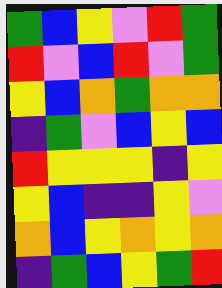[["green", "blue", "yellow", "violet", "red", "green"], ["red", "violet", "blue", "red", "violet", "green"], ["yellow", "blue", "orange", "green", "orange", "orange"], ["indigo", "green", "violet", "blue", "yellow", "blue"], ["red", "yellow", "yellow", "yellow", "indigo", "yellow"], ["yellow", "blue", "indigo", "indigo", "yellow", "violet"], ["orange", "blue", "yellow", "orange", "yellow", "orange"], ["indigo", "green", "blue", "yellow", "green", "red"]]